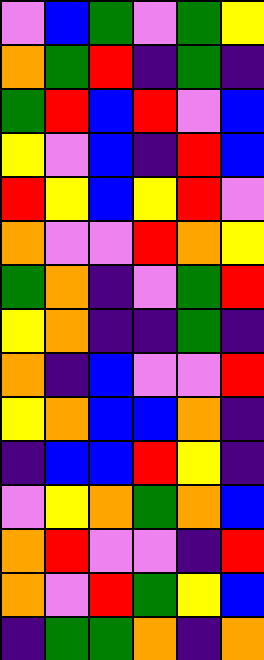[["violet", "blue", "green", "violet", "green", "yellow"], ["orange", "green", "red", "indigo", "green", "indigo"], ["green", "red", "blue", "red", "violet", "blue"], ["yellow", "violet", "blue", "indigo", "red", "blue"], ["red", "yellow", "blue", "yellow", "red", "violet"], ["orange", "violet", "violet", "red", "orange", "yellow"], ["green", "orange", "indigo", "violet", "green", "red"], ["yellow", "orange", "indigo", "indigo", "green", "indigo"], ["orange", "indigo", "blue", "violet", "violet", "red"], ["yellow", "orange", "blue", "blue", "orange", "indigo"], ["indigo", "blue", "blue", "red", "yellow", "indigo"], ["violet", "yellow", "orange", "green", "orange", "blue"], ["orange", "red", "violet", "violet", "indigo", "red"], ["orange", "violet", "red", "green", "yellow", "blue"], ["indigo", "green", "green", "orange", "indigo", "orange"]]